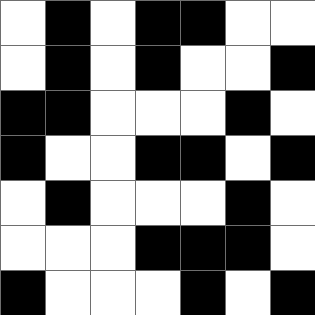[["white", "black", "white", "black", "black", "white", "white"], ["white", "black", "white", "black", "white", "white", "black"], ["black", "black", "white", "white", "white", "black", "white"], ["black", "white", "white", "black", "black", "white", "black"], ["white", "black", "white", "white", "white", "black", "white"], ["white", "white", "white", "black", "black", "black", "white"], ["black", "white", "white", "white", "black", "white", "black"]]